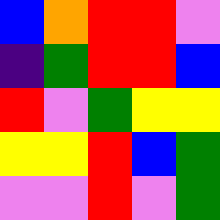[["blue", "orange", "red", "red", "violet"], ["indigo", "green", "red", "red", "blue"], ["red", "violet", "green", "yellow", "yellow"], ["yellow", "yellow", "red", "blue", "green"], ["violet", "violet", "red", "violet", "green"]]